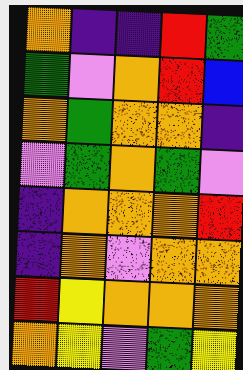[["orange", "indigo", "indigo", "red", "green"], ["green", "violet", "orange", "red", "blue"], ["orange", "green", "orange", "orange", "indigo"], ["violet", "green", "orange", "green", "violet"], ["indigo", "orange", "orange", "orange", "red"], ["indigo", "orange", "violet", "orange", "orange"], ["red", "yellow", "orange", "orange", "orange"], ["orange", "yellow", "violet", "green", "yellow"]]